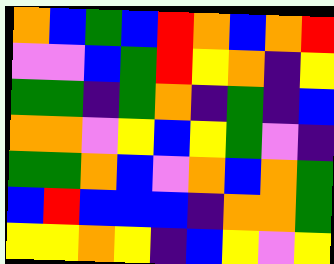[["orange", "blue", "green", "blue", "red", "orange", "blue", "orange", "red"], ["violet", "violet", "blue", "green", "red", "yellow", "orange", "indigo", "yellow"], ["green", "green", "indigo", "green", "orange", "indigo", "green", "indigo", "blue"], ["orange", "orange", "violet", "yellow", "blue", "yellow", "green", "violet", "indigo"], ["green", "green", "orange", "blue", "violet", "orange", "blue", "orange", "green"], ["blue", "red", "blue", "blue", "blue", "indigo", "orange", "orange", "green"], ["yellow", "yellow", "orange", "yellow", "indigo", "blue", "yellow", "violet", "yellow"]]